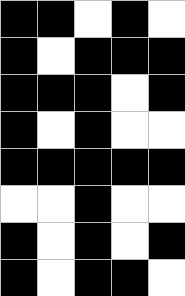[["black", "black", "white", "black", "white"], ["black", "white", "black", "black", "black"], ["black", "black", "black", "white", "black"], ["black", "white", "black", "white", "white"], ["black", "black", "black", "black", "black"], ["white", "white", "black", "white", "white"], ["black", "white", "black", "white", "black"], ["black", "white", "black", "black", "white"]]